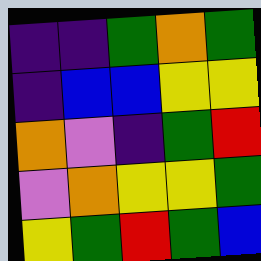[["indigo", "indigo", "green", "orange", "green"], ["indigo", "blue", "blue", "yellow", "yellow"], ["orange", "violet", "indigo", "green", "red"], ["violet", "orange", "yellow", "yellow", "green"], ["yellow", "green", "red", "green", "blue"]]